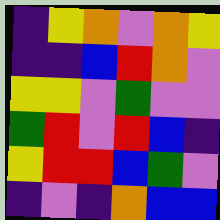[["indigo", "yellow", "orange", "violet", "orange", "yellow"], ["indigo", "indigo", "blue", "red", "orange", "violet"], ["yellow", "yellow", "violet", "green", "violet", "violet"], ["green", "red", "violet", "red", "blue", "indigo"], ["yellow", "red", "red", "blue", "green", "violet"], ["indigo", "violet", "indigo", "orange", "blue", "blue"]]